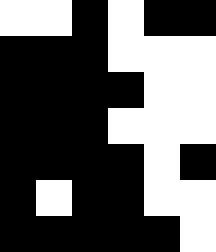[["white", "white", "black", "white", "black", "black"], ["black", "black", "black", "white", "white", "white"], ["black", "black", "black", "black", "white", "white"], ["black", "black", "black", "white", "white", "white"], ["black", "black", "black", "black", "white", "black"], ["black", "white", "black", "black", "white", "white"], ["black", "black", "black", "black", "black", "white"]]